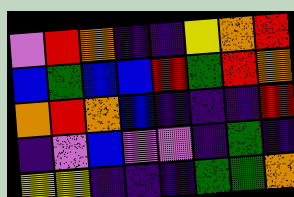[["violet", "red", "orange", "indigo", "indigo", "yellow", "orange", "red"], ["blue", "green", "blue", "blue", "red", "green", "red", "orange"], ["orange", "red", "orange", "blue", "indigo", "indigo", "indigo", "red"], ["indigo", "violet", "blue", "violet", "violet", "indigo", "green", "indigo"], ["yellow", "yellow", "indigo", "indigo", "indigo", "green", "green", "orange"]]